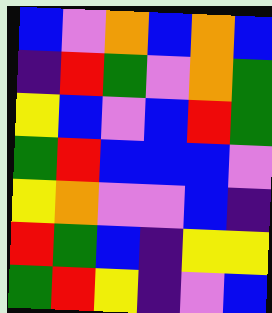[["blue", "violet", "orange", "blue", "orange", "blue"], ["indigo", "red", "green", "violet", "orange", "green"], ["yellow", "blue", "violet", "blue", "red", "green"], ["green", "red", "blue", "blue", "blue", "violet"], ["yellow", "orange", "violet", "violet", "blue", "indigo"], ["red", "green", "blue", "indigo", "yellow", "yellow"], ["green", "red", "yellow", "indigo", "violet", "blue"]]